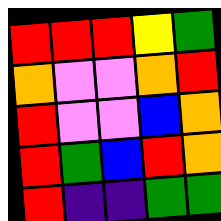[["red", "red", "red", "yellow", "green"], ["orange", "violet", "violet", "orange", "red"], ["red", "violet", "violet", "blue", "orange"], ["red", "green", "blue", "red", "orange"], ["red", "indigo", "indigo", "green", "green"]]